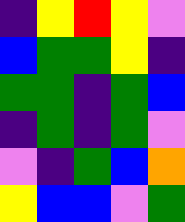[["indigo", "yellow", "red", "yellow", "violet"], ["blue", "green", "green", "yellow", "indigo"], ["green", "green", "indigo", "green", "blue"], ["indigo", "green", "indigo", "green", "violet"], ["violet", "indigo", "green", "blue", "orange"], ["yellow", "blue", "blue", "violet", "green"]]